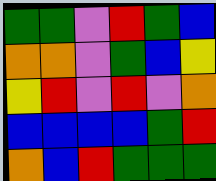[["green", "green", "violet", "red", "green", "blue"], ["orange", "orange", "violet", "green", "blue", "yellow"], ["yellow", "red", "violet", "red", "violet", "orange"], ["blue", "blue", "blue", "blue", "green", "red"], ["orange", "blue", "red", "green", "green", "green"]]